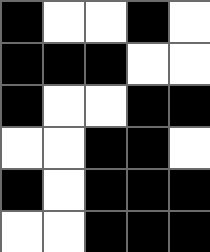[["black", "white", "white", "black", "white"], ["black", "black", "black", "white", "white"], ["black", "white", "white", "black", "black"], ["white", "white", "black", "black", "white"], ["black", "white", "black", "black", "black"], ["white", "white", "black", "black", "black"]]